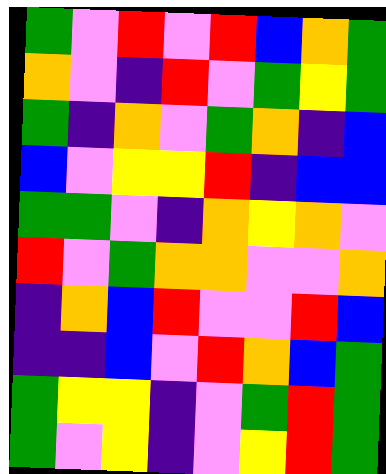[["green", "violet", "red", "violet", "red", "blue", "orange", "green"], ["orange", "violet", "indigo", "red", "violet", "green", "yellow", "green"], ["green", "indigo", "orange", "violet", "green", "orange", "indigo", "blue"], ["blue", "violet", "yellow", "yellow", "red", "indigo", "blue", "blue"], ["green", "green", "violet", "indigo", "orange", "yellow", "orange", "violet"], ["red", "violet", "green", "orange", "orange", "violet", "violet", "orange"], ["indigo", "orange", "blue", "red", "violet", "violet", "red", "blue"], ["indigo", "indigo", "blue", "violet", "red", "orange", "blue", "green"], ["green", "yellow", "yellow", "indigo", "violet", "green", "red", "green"], ["green", "violet", "yellow", "indigo", "violet", "yellow", "red", "green"]]